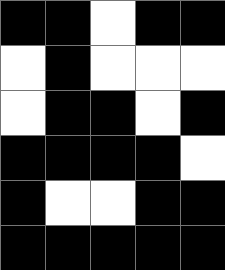[["black", "black", "white", "black", "black"], ["white", "black", "white", "white", "white"], ["white", "black", "black", "white", "black"], ["black", "black", "black", "black", "white"], ["black", "white", "white", "black", "black"], ["black", "black", "black", "black", "black"]]